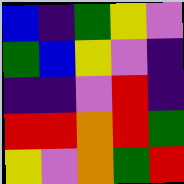[["blue", "indigo", "green", "yellow", "violet"], ["green", "blue", "yellow", "violet", "indigo"], ["indigo", "indigo", "violet", "red", "indigo"], ["red", "red", "orange", "red", "green"], ["yellow", "violet", "orange", "green", "red"]]